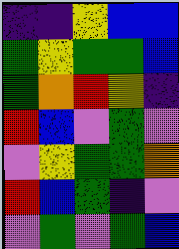[["indigo", "indigo", "yellow", "blue", "blue"], ["green", "yellow", "green", "green", "blue"], ["green", "orange", "red", "yellow", "indigo"], ["red", "blue", "violet", "green", "violet"], ["violet", "yellow", "green", "green", "orange"], ["red", "blue", "green", "indigo", "violet"], ["violet", "green", "violet", "green", "blue"]]